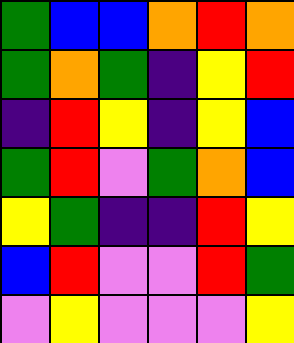[["green", "blue", "blue", "orange", "red", "orange"], ["green", "orange", "green", "indigo", "yellow", "red"], ["indigo", "red", "yellow", "indigo", "yellow", "blue"], ["green", "red", "violet", "green", "orange", "blue"], ["yellow", "green", "indigo", "indigo", "red", "yellow"], ["blue", "red", "violet", "violet", "red", "green"], ["violet", "yellow", "violet", "violet", "violet", "yellow"]]